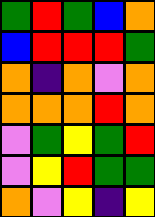[["green", "red", "green", "blue", "orange"], ["blue", "red", "red", "red", "green"], ["orange", "indigo", "orange", "violet", "orange"], ["orange", "orange", "orange", "red", "orange"], ["violet", "green", "yellow", "green", "red"], ["violet", "yellow", "red", "green", "green"], ["orange", "violet", "yellow", "indigo", "yellow"]]